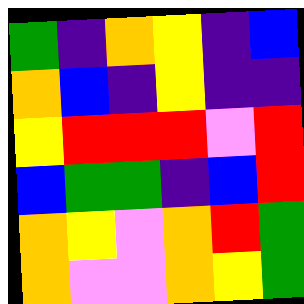[["green", "indigo", "orange", "yellow", "indigo", "blue"], ["orange", "blue", "indigo", "yellow", "indigo", "indigo"], ["yellow", "red", "red", "red", "violet", "red"], ["blue", "green", "green", "indigo", "blue", "red"], ["orange", "yellow", "violet", "orange", "red", "green"], ["orange", "violet", "violet", "orange", "yellow", "green"]]